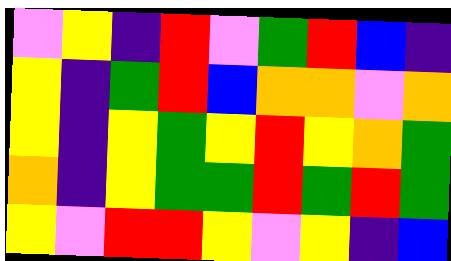[["violet", "yellow", "indigo", "red", "violet", "green", "red", "blue", "indigo"], ["yellow", "indigo", "green", "red", "blue", "orange", "orange", "violet", "orange"], ["yellow", "indigo", "yellow", "green", "yellow", "red", "yellow", "orange", "green"], ["orange", "indigo", "yellow", "green", "green", "red", "green", "red", "green"], ["yellow", "violet", "red", "red", "yellow", "violet", "yellow", "indigo", "blue"]]